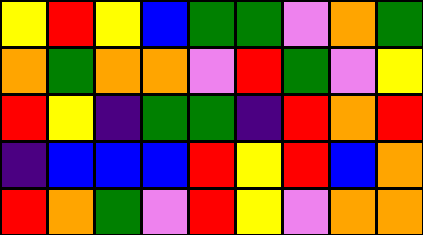[["yellow", "red", "yellow", "blue", "green", "green", "violet", "orange", "green"], ["orange", "green", "orange", "orange", "violet", "red", "green", "violet", "yellow"], ["red", "yellow", "indigo", "green", "green", "indigo", "red", "orange", "red"], ["indigo", "blue", "blue", "blue", "red", "yellow", "red", "blue", "orange"], ["red", "orange", "green", "violet", "red", "yellow", "violet", "orange", "orange"]]